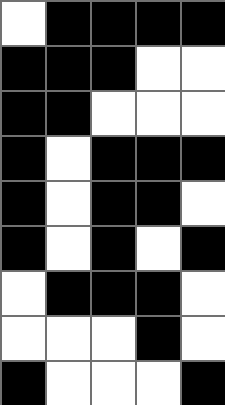[["white", "black", "black", "black", "black"], ["black", "black", "black", "white", "white"], ["black", "black", "white", "white", "white"], ["black", "white", "black", "black", "black"], ["black", "white", "black", "black", "white"], ["black", "white", "black", "white", "black"], ["white", "black", "black", "black", "white"], ["white", "white", "white", "black", "white"], ["black", "white", "white", "white", "black"]]